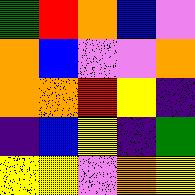[["green", "red", "orange", "blue", "violet"], ["orange", "blue", "violet", "violet", "orange"], ["orange", "orange", "red", "yellow", "indigo"], ["indigo", "blue", "yellow", "indigo", "green"], ["yellow", "yellow", "violet", "orange", "yellow"]]